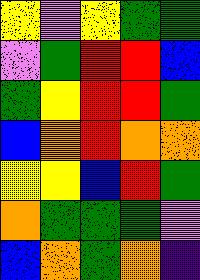[["yellow", "violet", "yellow", "green", "green"], ["violet", "green", "red", "red", "blue"], ["green", "yellow", "red", "red", "green"], ["blue", "orange", "red", "orange", "orange"], ["yellow", "yellow", "blue", "red", "green"], ["orange", "green", "green", "green", "violet"], ["blue", "orange", "green", "orange", "indigo"]]